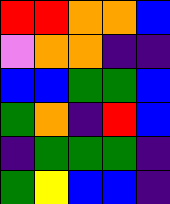[["red", "red", "orange", "orange", "blue"], ["violet", "orange", "orange", "indigo", "indigo"], ["blue", "blue", "green", "green", "blue"], ["green", "orange", "indigo", "red", "blue"], ["indigo", "green", "green", "green", "indigo"], ["green", "yellow", "blue", "blue", "indigo"]]